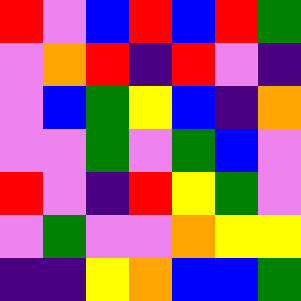[["red", "violet", "blue", "red", "blue", "red", "green"], ["violet", "orange", "red", "indigo", "red", "violet", "indigo"], ["violet", "blue", "green", "yellow", "blue", "indigo", "orange"], ["violet", "violet", "green", "violet", "green", "blue", "violet"], ["red", "violet", "indigo", "red", "yellow", "green", "violet"], ["violet", "green", "violet", "violet", "orange", "yellow", "yellow"], ["indigo", "indigo", "yellow", "orange", "blue", "blue", "green"]]